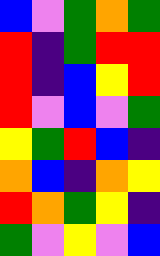[["blue", "violet", "green", "orange", "green"], ["red", "indigo", "green", "red", "red"], ["red", "indigo", "blue", "yellow", "red"], ["red", "violet", "blue", "violet", "green"], ["yellow", "green", "red", "blue", "indigo"], ["orange", "blue", "indigo", "orange", "yellow"], ["red", "orange", "green", "yellow", "indigo"], ["green", "violet", "yellow", "violet", "blue"]]